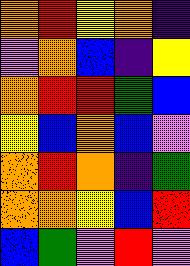[["orange", "red", "yellow", "orange", "indigo"], ["violet", "orange", "blue", "indigo", "yellow"], ["orange", "red", "red", "green", "blue"], ["yellow", "blue", "orange", "blue", "violet"], ["orange", "red", "orange", "indigo", "green"], ["orange", "orange", "yellow", "blue", "red"], ["blue", "green", "violet", "red", "violet"]]